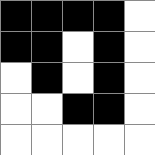[["black", "black", "black", "black", "white"], ["black", "black", "white", "black", "white"], ["white", "black", "white", "black", "white"], ["white", "white", "black", "black", "white"], ["white", "white", "white", "white", "white"]]